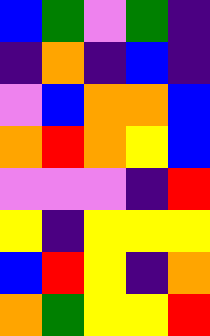[["blue", "green", "violet", "green", "indigo"], ["indigo", "orange", "indigo", "blue", "indigo"], ["violet", "blue", "orange", "orange", "blue"], ["orange", "red", "orange", "yellow", "blue"], ["violet", "violet", "violet", "indigo", "red"], ["yellow", "indigo", "yellow", "yellow", "yellow"], ["blue", "red", "yellow", "indigo", "orange"], ["orange", "green", "yellow", "yellow", "red"]]